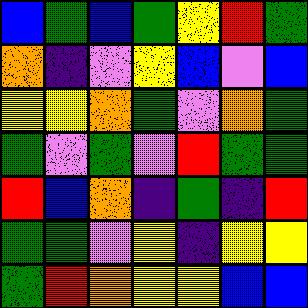[["blue", "green", "blue", "green", "yellow", "red", "green"], ["orange", "indigo", "violet", "yellow", "blue", "violet", "blue"], ["yellow", "yellow", "orange", "green", "violet", "orange", "green"], ["green", "violet", "green", "violet", "red", "green", "green"], ["red", "blue", "orange", "indigo", "green", "indigo", "red"], ["green", "green", "violet", "yellow", "indigo", "yellow", "yellow"], ["green", "red", "orange", "yellow", "yellow", "blue", "blue"]]